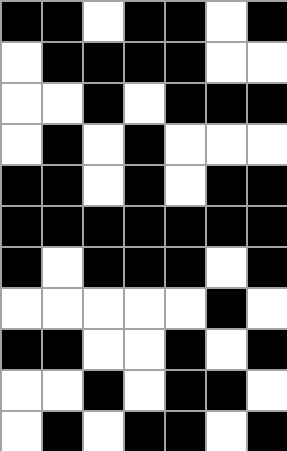[["black", "black", "white", "black", "black", "white", "black"], ["white", "black", "black", "black", "black", "white", "white"], ["white", "white", "black", "white", "black", "black", "black"], ["white", "black", "white", "black", "white", "white", "white"], ["black", "black", "white", "black", "white", "black", "black"], ["black", "black", "black", "black", "black", "black", "black"], ["black", "white", "black", "black", "black", "white", "black"], ["white", "white", "white", "white", "white", "black", "white"], ["black", "black", "white", "white", "black", "white", "black"], ["white", "white", "black", "white", "black", "black", "white"], ["white", "black", "white", "black", "black", "white", "black"]]